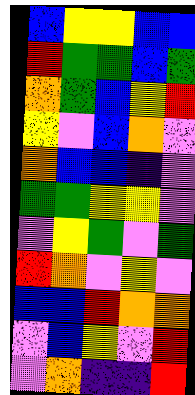[["blue", "yellow", "yellow", "blue", "blue"], ["red", "green", "green", "blue", "green"], ["orange", "green", "blue", "yellow", "red"], ["yellow", "violet", "blue", "orange", "violet"], ["orange", "blue", "blue", "indigo", "violet"], ["green", "green", "yellow", "yellow", "violet"], ["violet", "yellow", "green", "violet", "green"], ["red", "orange", "violet", "yellow", "violet"], ["blue", "blue", "red", "orange", "orange"], ["violet", "blue", "yellow", "violet", "red"], ["violet", "orange", "indigo", "indigo", "red"]]